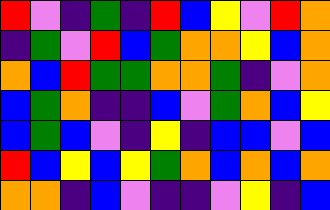[["red", "violet", "indigo", "green", "indigo", "red", "blue", "yellow", "violet", "red", "orange"], ["indigo", "green", "violet", "red", "blue", "green", "orange", "orange", "yellow", "blue", "orange"], ["orange", "blue", "red", "green", "green", "orange", "orange", "green", "indigo", "violet", "orange"], ["blue", "green", "orange", "indigo", "indigo", "blue", "violet", "green", "orange", "blue", "yellow"], ["blue", "green", "blue", "violet", "indigo", "yellow", "indigo", "blue", "blue", "violet", "blue"], ["red", "blue", "yellow", "blue", "yellow", "green", "orange", "blue", "orange", "blue", "orange"], ["orange", "orange", "indigo", "blue", "violet", "indigo", "indigo", "violet", "yellow", "indigo", "blue"]]